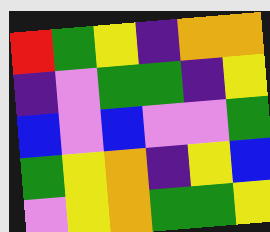[["red", "green", "yellow", "indigo", "orange", "orange"], ["indigo", "violet", "green", "green", "indigo", "yellow"], ["blue", "violet", "blue", "violet", "violet", "green"], ["green", "yellow", "orange", "indigo", "yellow", "blue"], ["violet", "yellow", "orange", "green", "green", "yellow"]]